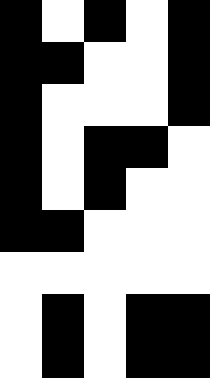[["black", "white", "black", "white", "black"], ["black", "black", "white", "white", "black"], ["black", "white", "white", "white", "black"], ["black", "white", "black", "black", "white"], ["black", "white", "black", "white", "white"], ["black", "black", "white", "white", "white"], ["white", "white", "white", "white", "white"], ["white", "black", "white", "black", "black"], ["white", "black", "white", "black", "black"]]